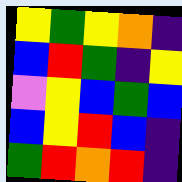[["yellow", "green", "yellow", "orange", "indigo"], ["blue", "red", "green", "indigo", "yellow"], ["violet", "yellow", "blue", "green", "blue"], ["blue", "yellow", "red", "blue", "indigo"], ["green", "red", "orange", "red", "indigo"]]